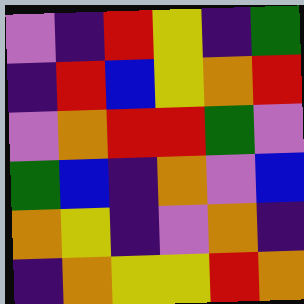[["violet", "indigo", "red", "yellow", "indigo", "green"], ["indigo", "red", "blue", "yellow", "orange", "red"], ["violet", "orange", "red", "red", "green", "violet"], ["green", "blue", "indigo", "orange", "violet", "blue"], ["orange", "yellow", "indigo", "violet", "orange", "indigo"], ["indigo", "orange", "yellow", "yellow", "red", "orange"]]